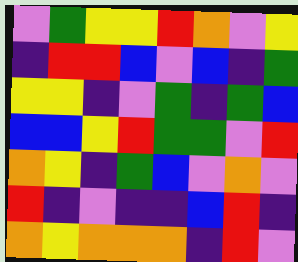[["violet", "green", "yellow", "yellow", "red", "orange", "violet", "yellow"], ["indigo", "red", "red", "blue", "violet", "blue", "indigo", "green"], ["yellow", "yellow", "indigo", "violet", "green", "indigo", "green", "blue"], ["blue", "blue", "yellow", "red", "green", "green", "violet", "red"], ["orange", "yellow", "indigo", "green", "blue", "violet", "orange", "violet"], ["red", "indigo", "violet", "indigo", "indigo", "blue", "red", "indigo"], ["orange", "yellow", "orange", "orange", "orange", "indigo", "red", "violet"]]